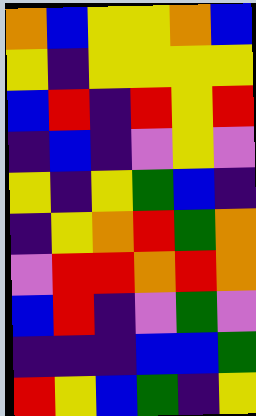[["orange", "blue", "yellow", "yellow", "orange", "blue"], ["yellow", "indigo", "yellow", "yellow", "yellow", "yellow"], ["blue", "red", "indigo", "red", "yellow", "red"], ["indigo", "blue", "indigo", "violet", "yellow", "violet"], ["yellow", "indigo", "yellow", "green", "blue", "indigo"], ["indigo", "yellow", "orange", "red", "green", "orange"], ["violet", "red", "red", "orange", "red", "orange"], ["blue", "red", "indigo", "violet", "green", "violet"], ["indigo", "indigo", "indigo", "blue", "blue", "green"], ["red", "yellow", "blue", "green", "indigo", "yellow"]]